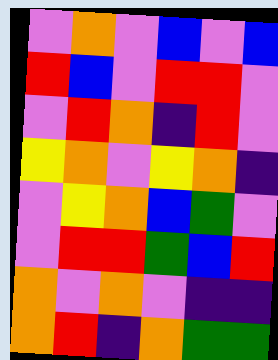[["violet", "orange", "violet", "blue", "violet", "blue"], ["red", "blue", "violet", "red", "red", "violet"], ["violet", "red", "orange", "indigo", "red", "violet"], ["yellow", "orange", "violet", "yellow", "orange", "indigo"], ["violet", "yellow", "orange", "blue", "green", "violet"], ["violet", "red", "red", "green", "blue", "red"], ["orange", "violet", "orange", "violet", "indigo", "indigo"], ["orange", "red", "indigo", "orange", "green", "green"]]